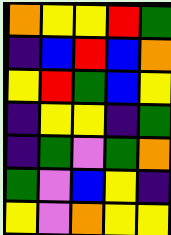[["orange", "yellow", "yellow", "red", "green"], ["indigo", "blue", "red", "blue", "orange"], ["yellow", "red", "green", "blue", "yellow"], ["indigo", "yellow", "yellow", "indigo", "green"], ["indigo", "green", "violet", "green", "orange"], ["green", "violet", "blue", "yellow", "indigo"], ["yellow", "violet", "orange", "yellow", "yellow"]]